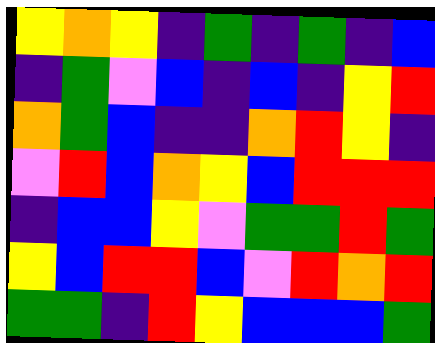[["yellow", "orange", "yellow", "indigo", "green", "indigo", "green", "indigo", "blue"], ["indigo", "green", "violet", "blue", "indigo", "blue", "indigo", "yellow", "red"], ["orange", "green", "blue", "indigo", "indigo", "orange", "red", "yellow", "indigo"], ["violet", "red", "blue", "orange", "yellow", "blue", "red", "red", "red"], ["indigo", "blue", "blue", "yellow", "violet", "green", "green", "red", "green"], ["yellow", "blue", "red", "red", "blue", "violet", "red", "orange", "red"], ["green", "green", "indigo", "red", "yellow", "blue", "blue", "blue", "green"]]